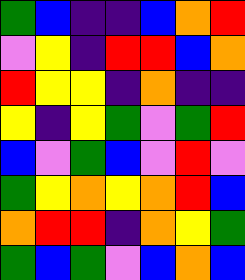[["green", "blue", "indigo", "indigo", "blue", "orange", "red"], ["violet", "yellow", "indigo", "red", "red", "blue", "orange"], ["red", "yellow", "yellow", "indigo", "orange", "indigo", "indigo"], ["yellow", "indigo", "yellow", "green", "violet", "green", "red"], ["blue", "violet", "green", "blue", "violet", "red", "violet"], ["green", "yellow", "orange", "yellow", "orange", "red", "blue"], ["orange", "red", "red", "indigo", "orange", "yellow", "green"], ["green", "blue", "green", "violet", "blue", "orange", "blue"]]